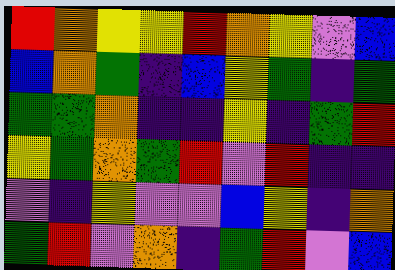[["red", "orange", "yellow", "yellow", "red", "orange", "yellow", "violet", "blue"], ["blue", "orange", "green", "indigo", "blue", "yellow", "green", "indigo", "green"], ["green", "green", "orange", "indigo", "indigo", "yellow", "indigo", "green", "red"], ["yellow", "green", "orange", "green", "red", "violet", "red", "indigo", "indigo"], ["violet", "indigo", "yellow", "violet", "violet", "blue", "yellow", "indigo", "orange"], ["green", "red", "violet", "orange", "indigo", "green", "red", "violet", "blue"]]